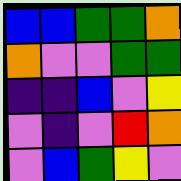[["blue", "blue", "green", "green", "orange"], ["orange", "violet", "violet", "green", "green"], ["indigo", "indigo", "blue", "violet", "yellow"], ["violet", "indigo", "violet", "red", "orange"], ["violet", "blue", "green", "yellow", "violet"]]